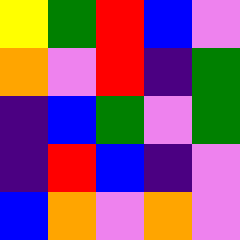[["yellow", "green", "red", "blue", "violet"], ["orange", "violet", "red", "indigo", "green"], ["indigo", "blue", "green", "violet", "green"], ["indigo", "red", "blue", "indigo", "violet"], ["blue", "orange", "violet", "orange", "violet"]]